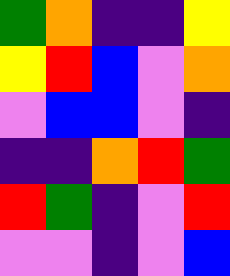[["green", "orange", "indigo", "indigo", "yellow"], ["yellow", "red", "blue", "violet", "orange"], ["violet", "blue", "blue", "violet", "indigo"], ["indigo", "indigo", "orange", "red", "green"], ["red", "green", "indigo", "violet", "red"], ["violet", "violet", "indigo", "violet", "blue"]]